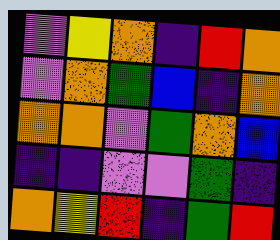[["violet", "yellow", "orange", "indigo", "red", "orange"], ["violet", "orange", "green", "blue", "indigo", "orange"], ["orange", "orange", "violet", "green", "orange", "blue"], ["indigo", "indigo", "violet", "violet", "green", "indigo"], ["orange", "yellow", "red", "indigo", "green", "red"]]